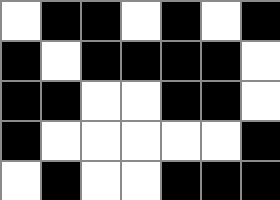[["white", "black", "black", "white", "black", "white", "black"], ["black", "white", "black", "black", "black", "black", "white"], ["black", "black", "white", "white", "black", "black", "white"], ["black", "white", "white", "white", "white", "white", "black"], ["white", "black", "white", "white", "black", "black", "black"]]